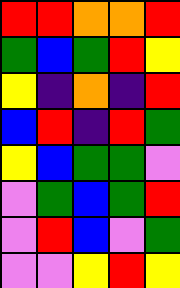[["red", "red", "orange", "orange", "red"], ["green", "blue", "green", "red", "yellow"], ["yellow", "indigo", "orange", "indigo", "red"], ["blue", "red", "indigo", "red", "green"], ["yellow", "blue", "green", "green", "violet"], ["violet", "green", "blue", "green", "red"], ["violet", "red", "blue", "violet", "green"], ["violet", "violet", "yellow", "red", "yellow"]]